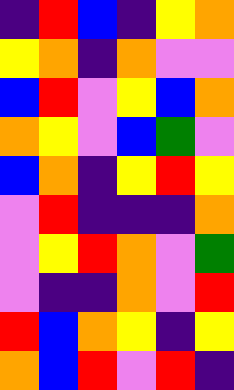[["indigo", "red", "blue", "indigo", "yellow", "orange"], ["yellow", "orange", "indigo", "orange", "violet", "violet"], ["blue", "red", "violet", "yellow", "blue", "orange"], ["orange", "yellow", "violet", "blue", "green", "violet"], ["blue", "orange", "indigo", "yellow", "red", "yellow"], ["violet", "red", "indigo", "indigo", "indigo", "orange"], ["violet", "yellow", "red", "orange", "violet", "green"], ["violet", "indigo", "indigo", "orange", "violet", "red"], ["red", "blue", "orange", "yellow", "indigo", "yellow"], ["orange", "blue", "red", "violet", "red", "indigo"]]